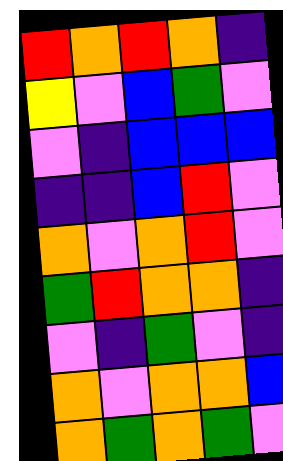[["red", "orange", "red", "orange", "indigo"], ["yellow", "violet", "blue", "green", "violet"], ["violet", "indigo", "blue", "blue", "blue"], ["indigo", "indigo", "blue", "red", "violet"], ["orange", "violet", "orange", "red", "violet"], ["green", "red", "orange", "orange", "indigo"], ["violet", "indigo", "green", "violet", "indigo"], ["orange", "violet", "orange", "orange", "blue"], ["orange", "green", "orange", "green", "violet"]]